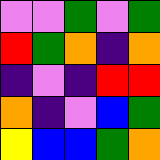[["violet", "violet", "green", "violet", "green"], ["red", "green", "orange", "indigo", "orange"], ["indigo", "violet", "indigo", "red", "red"], ["orange", "indigo", "violet", "blue", "green"], ["yellow", "blue", "blue", "green", "orange"]]